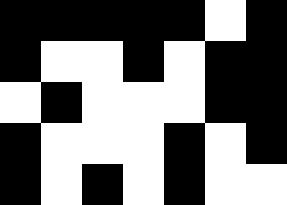[["black", "black", "black", "black", "black", "white", "black"], ["black", "white", "white", "black", "white", "black", "black"], ["white", "black", "white", "white", "white", "black", "black"], ["black", "white", "white", "white", "black", "white", "black"], ["black", "white", "black", "white", "black", "white", "white"]]